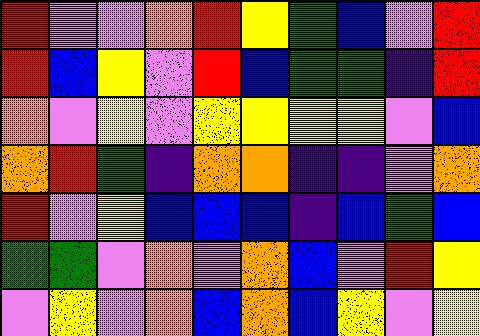[["red", "violet", "violet", "orange", "red", "yellow", "green", "blue", "violet", "red"], ["red", "blue", "yellow", "violet", "red", "blue", "green", "green", "indigo", "red"], ["orange", "violet", "yellow", "violet", "yellow", "yellow", "yellow", "yellow", "violet", "blue"], ["orange", "red", "green", "indigo", "orange", "orange", "indigo", "indigo", "violet", "orange"], ["red", "violet", "yellow", "blue", "blue", "blue", "indigo", "blue", "green", "blue"], ["green", "green", "violet", "orange", "violet", "orange", "blue", "violet", "red", "yellow"], ["violet", "yellow", "violet", "orange", "blue", "orange", "blue", "yellow", "violet", "yellow"]]